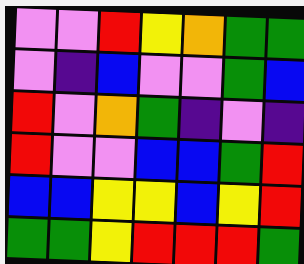[["violet", "violet", "red", "yellow", "orange", "green", "green"], ["violet", "indigo", "blue", "violet", "violet", "green", "blue"], ["red", "violet", "orange", "green", "indigo", "violet", "indigo"], ["red", "violet", "violet", "blue", "blue", "green", "red"], ["blue", "blue", "yellow", "yellow", "blue", "yellow", "red"], ["green", "green", "yellow", "red", "red", "red", "green"]]